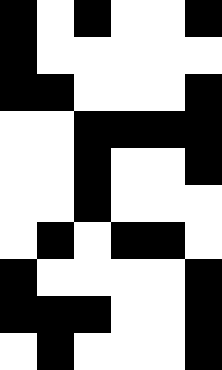[["black", "white", "black", "white", "white", "black"], ["black", "white", "white", "white", "white", "white"], ["black", "black", "white", "white", "white", "black"], ["white", "white", "black", "black", "black", "black"], ["white", "white", "black", "white", "white", "black"], ["white", "white", "black", "white", "white", "white"], ["white", "black", "white", "black", "black", "white"], ["black", "white", "white", "white", "white", "black"], ["black", "black", "black", "white", "white", "black"], ["white", "black", "white", "white", "white", "black"]]